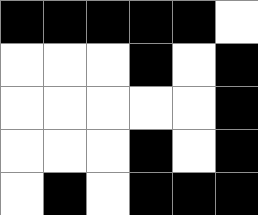[["black", "black", "black", "black", "black", "white"], ["white", "white", "white", "black", "white", "black"], ["white", "white", "white", "white", "white", "black"], ["white", "white", "white", "black", "white", "black"], ["white", "black", "white", "black", "black", "black"]]